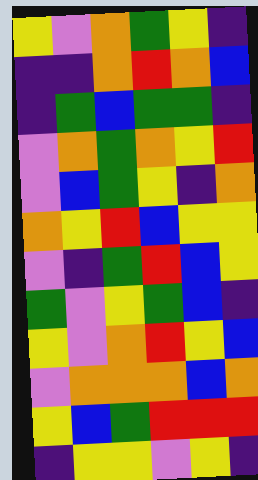[["yellow", "violet", "orange", "green", "yellow", "indigo"], ["indigo", "indigo", "orange", "red", "orange", "blue"], ["indigo", "green", "blue", "green", "green", "indigo"], ["violet", "orange", "green", "orange", "yellow", "red"], ["violet", "blue", "green", "yellow", "indigo", "orange"], ["orange", "yellow", "red", "blue", "yellow", "yellow"], ["violet", "indigo", "green", "red", "blue", "yellow"], ["green", "violet", "yellow", "green", "blue", "indigo"], ["yellow", "violet", "orange", "red", "yellow", "blue"], ["violet", "orange", "orange", "orange", "blue", "orange"], ["yellow", "blue", "green", "red", "red", "red"], ["indigo", "yellow", "yellow", "violet", "yellow", "indigo"]]